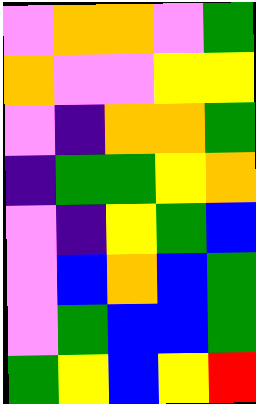[["violet", "orange", "orange", "violet", "green"], ["orange", "violet", "violet", "yellow", "yellow"], ["violet", "indigo", "orange", "orange", "green"], ["indigo", "green", "green", "yellow", "orange"], ["violet", "indigo", "yellow", "green", "blue"], ["violet", "blue", "orange", "blue", "green"], ["violet", "green", "blue", "blue", "green"], ["green", "yellow", "blue", "yellow", "red"]]